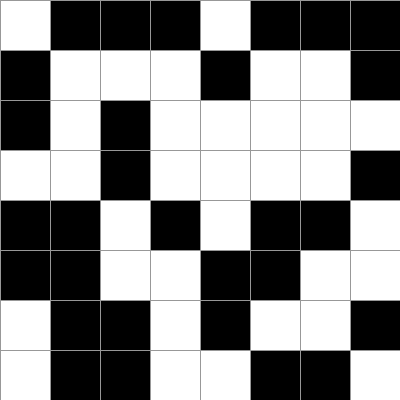[["white", "black", "black", "black", "white", "black", "black", "black"], ["black", "white", "white", "white", "black", "white", "white", "black"], ["black", "white", "black", "white", "white", "white", "white", "white"], ["white", "white", "black", "white", "white", "white", "white", "black"], ["black", "black", "white", "black", "white", "black", "black", "white"], ["black", "black", "white", "white", "black", "black", "white", "white"], ["white", "black", "black", "white", "black", "white", "white", "black"], ["white", "black", "black", "white", "white", "black", "black", "white"]]